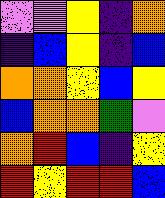[["violet", "violet", "yellow", "indigo", "orange"], ["indigo", "blue", "yellow", "indigo", "blue"], ["orange", "orange", "yellow", "blue", "yellow"], ["blue", "orange", "orange", "green", "violet"], ["orange", "red", "blue", "indigo", "yellow"], ["red", "yellow", "red", "red", "blue"]]